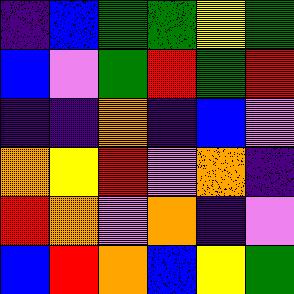[["indigo", "blue", "green", "green", "yellow", "green"], ["blue", "violet", "green", "red", "green", "red"], ["indigo", "indigo", "orange", "indigo", "blue", "violet"], ["orange", "yellow", "red", "violet", "orange", "indigo"], ["red", "orange", "violet", "orange", "indigo", "violet"], ["blue", "red", "orange", "blue", "yellow", "green"]]